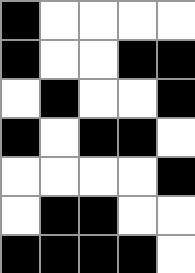[["black", "white", "white", "white", "white"], ["black", "white", "white", "black", "black"], ["white", "black", "white", "white", "black"], ["black", "white", "black", "black", "white"], ["white", "white", "white", "white", "black"], ["white", "black", "black", "white", "white"], ["black", "black", "black", "black", "white"]]